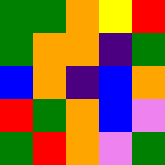[["green", "green", "orange", "yellow", "red"], ["green", "orange", "orange", "indigo", "green"], ["blue", "orange", "indigo", "blue", "orange"], ["red", "green", "orange", "blue", "violet"], ["green", "red", "orange", "violet", "green"]]